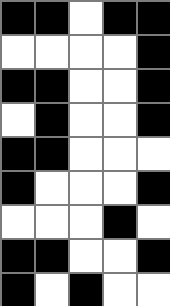[["black", "black", "white", "black", "black"], ["white", "white", "white", "white", "black"], ["black", "black", "white", "white", "black"], ["white", "black", "white", "white", "black"], ["black", "black", "white", "white", "white"], ["black", "white", "white", "white", "black"], ["white", "white", "white", "black", "white"], ["black", "black", "white", "white", "black"], ["black", "white", "black", "white", "white"]]